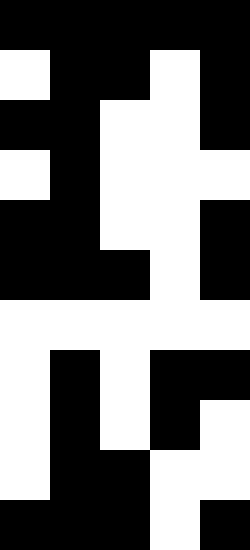[["black", "black", "black", "black", "black"], ["white", "black", "black", "white", "black"], ["black", "black", "white", "white", "black"], ["white", "black", "white", "white", "white"], ["black", "black", "white", "white", "black"], ["black", "black", "black", "white", "black"], ["white", "white", "white", "white", "white"], ["white", "black", "white", "black", "black"], ["white", "black", "white", "black", "white"], ["white", "black", "black", "white", "white"], ["black", "black", "black", "white", "black"]]